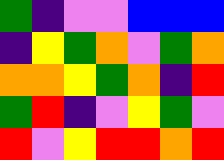[["green", "indigo", "violet", "violet", "blue", "blue", "blue"], ["indigo", "yellow", "green", "orange", "violet", "green", "orange"], ["orange", "orange", "yellow", "green", "orange", "indigo", "red"], ["green", "red", "indigo", "violet", "yellow", "green", "violet"], ["red", "violet", "yellow", "red", "red", "orange", "red"]]